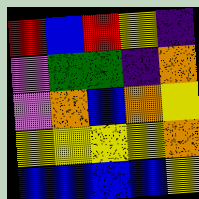[["red", "blue", "red", "yellow", "indigo"], ["violet", "green", "green", "indigo", "orange"], ["violet", "orange", "blue", "orange", "yellow"], ["yellow", "yellow", "yellow", "yellow", "orange"], ["blue", "blue", "blue", "blue", "yellow"]]